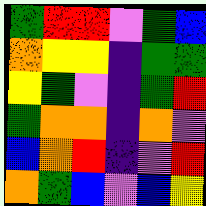[["green", "red", "red", "violet", "green", "blue"], ["orange", "yellow", "yellow", "indigo", "green", "green"], ["yellow", "green", "violet", "indigo", "green", "red"], ["green", "orange", "orange", "indigo", "orange", "violet"], ["blue", "orange", "red", "indigo", "violet", "red"], ["orange", "green", "blue", "violet", "blue", "yellow"]]